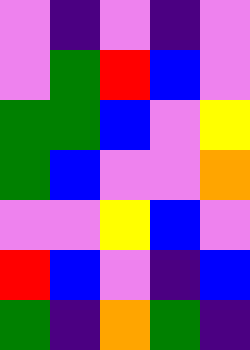[["violet", "indigo", "violet", "indigo", "violet"], ["violet", "green", "red", "blue", "violet"], ["green", "green", "blue", "violet", "yellow"], ["green", "blue", "violet", "violet", "orange"], ["violet", "violet", "yellow", "blue", "violet"], ["red", "blue", "violet", "indigo", "blue"], ["green", "indigo", "orange", "green", "indigo"]]